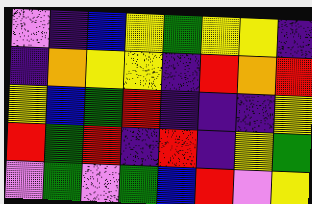[["violet", "indigo", "blue", "yellow", "green", "yellow", "yellow", "indigo"], ["indigo", "orange", "yellow", "yellow", "indigo", "red", "orange", "red"], ["yellow", "blue", "green", "red", "indigo", "indigo", "indigo", "yellow"], ["red", "green", "red", "indigo", "red", "indigo", "yellow", "green"], ["violet", "green", "violet", "green", "blue", "red", "violet", "yellow"]]